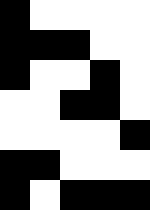[["black", "white", "white", "white", "white"], ["black", "black", "black", "white", "white"], ["black", "white", "white", "black", "white"], ["white", "white", "black", "black", "white"], ["white", "white", "white", "white", "black"], ["black", "black", "white", "white", "white"], ["black", "white", "black", "black", "black"]]